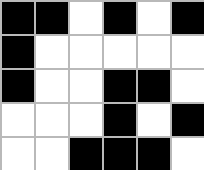[["black", "black", "white", "black", "white", "black"], ["black", "white", "white", "white", "white", "white"], ["black", "white", "white", "black", "black", "white"], ["white", "white", "white", "black", "white", "black"], ["white", "white", "black", "black", "black", "white"]]